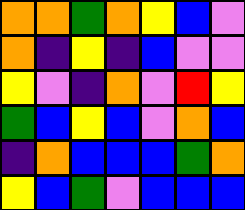[["orange", "orange", "green", "orange", "yellow", "blue", "violet"], ["orange", "indigo", "yellow", "indigo", "blue", "violet", "violet"], ["yellow", "violet", "indigo", "orange", "violet", "red", "yellow"], ["green", "blue", "yellow", "blue", "violet", "orange", "blue"], ["indigo", "orange", "blue", "blue", "blue", "green", "orange"], ["yellow", "blue", "green", "violet", "blue", "blue", "blue"]]